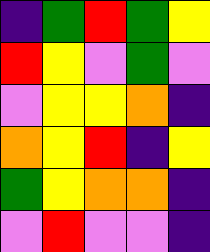[["indigo", "green", "red", "green", "yellow"], ["red", "yellow", "violet", "green", "violet"], ["violet", "yellow", "yellow", "orange", "indigo"], ["orange", "yellow", "red", "indigo", "yellow"], ["green", "yellow", "orange", "orange", "indigo"], ["violet", "red", "violet", "violet", "indigo"]]